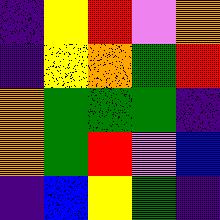[["indigo", "yellow", "red", "violet", "orange"], ["indigo", "yellow", "orange", "green", "red"], ["orange", "green", "green", "green", "indigo"], ["orange", "green", "red", "violet", "blue"], ["indigo", "blue", "yellow", "green", "indigo"]]